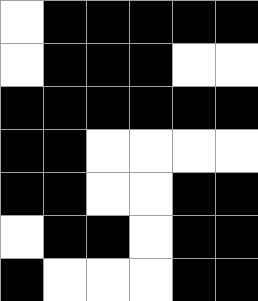[["white", "black", "black", "black", "black", "black"], ["white", "black", "black", "black", "white", "white"], ["black", "black", "black", "black", "black", "black"], ["black", "black", "white", "white", "white", "white"], ["black", "black", "white", "white", "black", "black"], ["white", "black", "black", "white", "black", "black"], ["black", "white", "white", "white", "black", "black"]]